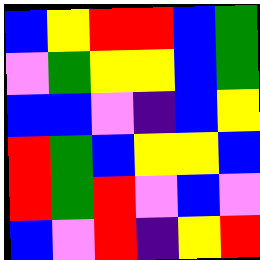[["blue", "yellow", "red", "red", "blue", "green"], ["violet", "green", "yellow", "yellow", "blue", "green"], ["blue", "blue", "violet", "indigo", "blue", "yellow"], ["red", "green", "blue", "yellow", "yellow", "blue"], ["red", "green", "red", "violet", "blue", "violet"], ["blue", "violet", "red", "indigo", "yellow", "red"]]